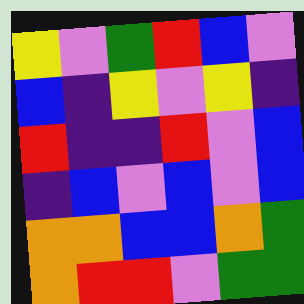[["yellow", "violet", "green", "red", "blue", "violet"], ["blue", "indigo", "yellow", "violet", "yellow", "indigo"], ["red", "indigo", "indigo", "red", "violet", "blue"], ["indigo", "blue", "violet", "blue", "violet", "blue"], ["orange", "orange", "blue", "blue", "orange", "green"], ["orange", "red", "red", "violet", "green", "green"]]